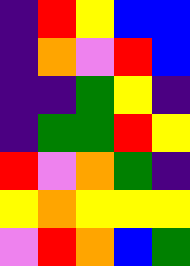[["indigo", "red", "yellow", "blue", "blue"], ["indigo", "orange", "violet", "red", "blue"], ["indigo", "indigo", "green", "yellow", "indigo"], ["indigo", "green", "green", "red", "yellow"], ["red", "violet", "orange", "green", "indigo"], ["yellow", "orange", "yellow", "yellow", "yellow"], ["violet", "red", "orange", "blue", "green"]]